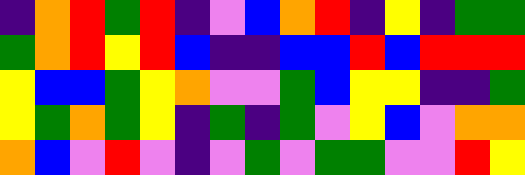[["indigo", "orange", "red", "green", "red", "indigo", "violet", "blue", "orange", "red", "indigo", "yellow", "indigo", "green", "green"], ["green", "orange", "red", "yellow", "red", "blue", "indigo", "indigo", "blue", "blue", "red", "blue", "red", "red", "red"], ["yellow", "blue", "blue", "green", "yellow", "orange", "violet", "violet", "green", "blue", "yellow", "yellow", "indigo", "indigo", "green"], ["yellow", "green", "orange", "green", "yellow", "indigo", "green", "indigo", "green", "violet", "yellow", "blue", "violet", "orange", "orange"], ["orange", "blue", "violet", "red", "violet", "indigo", "violet", "green", "violet", "green", "green", "violet", "violet", "red", "yellow"]]